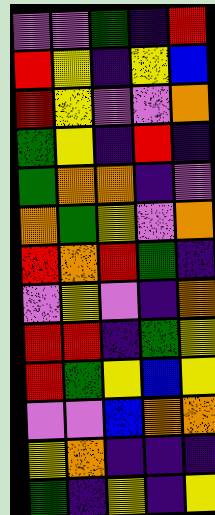[["violet", "violet", "green", "indigo", "red"], ["red", "yellow", "indigo", "yellow", "blue"], ["red", "yellow", "violet", "violet", "orange"], ["green", "yellow", "indigo", "red", "indigo"], ["green", "orange", "orange", "indigo", "violet"], ["orange", "green", "yellow", "violet", "orange"], ["red", "orange", "red", "green", "indigo"], ["violet", "yellow", "violet", "indigo", "orange"], ["red", "red", "indigo", "green", "yellow"], ["red", "green", "yellow", "blue", "yellow"], ["violet", "violet", "blue", "orange", "orange"], ["yellow", "orange", "indigo", "indigo", "indigo"], ["green", "indigo", "yellow", "indigo", "yellow"]]